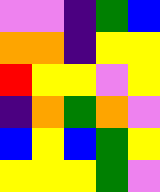[["violet", "violet", "indigo", "green", "blue"], ["orange", "orange", "indigo", "yellow", "yellow"], ["red", "yellow", "yellow", "violet", "yellow"], ["indigo", "orange", "green", "orange", "violet"], ["blue", "yellow", "blue", "green", "yellow"], ["yellow", "yellow", "yellow", "green", "violet"]]